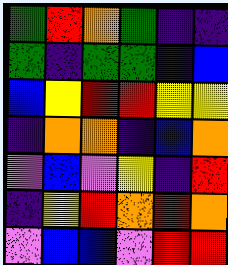[["green", "red", "orange", "green", "indigo", "indigo"], ["green", "indigo", "green", "green", "indigo", "blue"], ["blue", "yellow", "red", "red", "yellow", "yellow"], ["indigo", "orange", "orange", "indigo", "blue", "orange"], ["violet", "blue", "violet", "yellow", "indigo", "red"], ["indigo", "yellow", "red", "orange", "red", "orange"], ["violet", "blue", "blue", "violet", "red", "red"]]